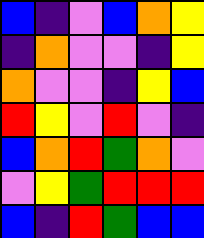[["blue", "indigo", "violet", "blue", "orange", "yellow"], ["indigo", "orange", "violet", "violet", "indigo", "yellow"], ["orange", "violet", "violet", "indigo", "yellow", "blue"], ["red", "yellow", "violet", "red", "violet", "indigo"], ["blue", "orange", "red", "green", "orange", "violet"], ["violet", "yellow", "green", "red", "red", "red"], ["blue", "indigo", "red", "green", "blue", "blue"]]